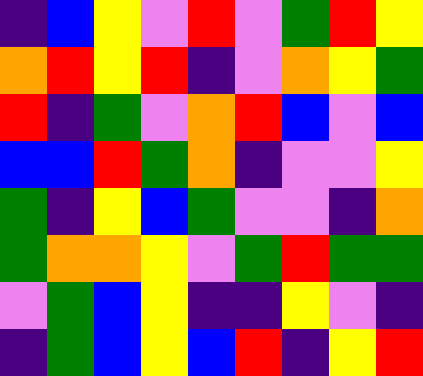[["indigo", "blue", "yellow", "violet", "red", "violet", "green", "red", "yellow"], ["orange", "red", "yellow", "red", "indigo", "violet", "orange", "yellow", "green"], ["red", "indigo", "green", "violet", "orange", "red", "blue", "violet", "blue"], ["blue", "blue", "red", "green", "orange", "indigo", "violet", "violet", "yellow"], ["green", "indigo", "yellow", "blue", "green", "violet", "violet", "indigo", "orange"], ["green", "orange", "orange", "yellow", "violet", "green", "red", "green", "green"], ["violet", "green", "blue", "yellow", "indigo", "indigo", "yellow", "violet", "indigo"], ["indigo", "green", "blue", "yellow", "blue", "red", "indigo", "yellow", "red"]]